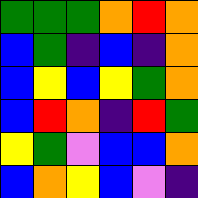[["green", "green", "green", "orange", "red", "orange"], ["blue", "green", "indigo", "blue", "indigo", "orange"], ["blue", "yellow", "blue", "yellow", "green", "orange"], ["blue", "red", "orange", "indigo", "red", "green"], ["yellow", "green", "violet", "blue", "blue", "orange"], ["blue", "orange", "yellow", "blue", "violet", "indigo"]]